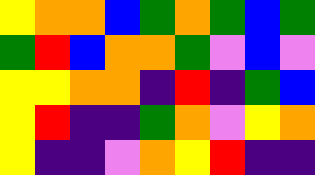[["yellow", "orange", "orange", "blue", "green", "orange", "green", "blue", "green"], ["green", "red", "blue", "orange", "orange", "green", "violet", "blue", "violet"], ["yellow", "yellow", "orange", "orange", "indigo", "red", "indigo", "green", "blue"], ["yellow", "red", "indigo", "indigo", "green", "orange", "violet", "yellow", "orange"], ["yellow", "indigo", "indigo", "violet", "orange", "yellow", "red", "indigo", "indigo"]]